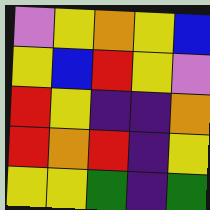[["violet", "yellow", "orange", "yellow", "blue"], ["yellow", "blue", "red", "yellow", "violet"], ["red", "yellow", "indigo", "indigo", "orange"], ["red", "orange", "red", "indigo", "yellow"], ["yellow", "yellow", "green", "indigo", "green"]]